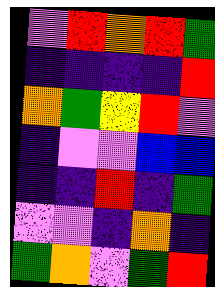[["violet", "red", "orange", "red", "green"], ["indigo", "indigo", "indigo", "indigo", "red"], ["orange", "green", "yellow", "red", "violet"], ["indigo", "violet", "violet", "blue", "blue"], ["indigo", "indigo", "red", "indigo", "green"], ["violet", "violet", "indigo", "orange", "indigo"], ["green", "orange", "violet", "green", "red"]]